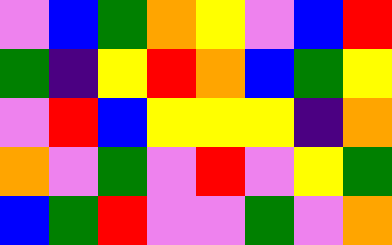[["violet", "blue", "green", "orange", "yellow", "violet", "blue", "red"], ["green", "indigo", "yellow", "red", "orange", "blue", "green", "yellow"], ["violet", "red", "blue", "yellow", "yellow", "yellow", "indigo", "orange"], ["orange", "violet", "green", "violet", "red", "violet", "yellow", "green"], ["blue", "green", "red", "violet", "violet", "green", "violet", "orange"]]